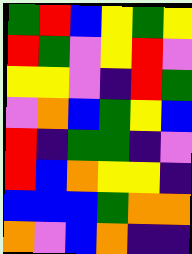[["green", "red", "blue", "yellow", "green", "yellow"], ["red", "green", "violet", "yellow", "red", "violet"], ["yellow", "yellow", "violet", "indigo", "red", "green"], ["violet", "orange", "blue", "green", "yellow", "blue"], ["red", "indigo", "green", "green", "indigo", "violet"], ["red", "blue", "orange", "yellow", "yellow", "indigo"], ["blue", "blue", "blue", "green", "orange", "orange"], ["orange", "violet", "blue", "orange", "indigo", "indigo"]]